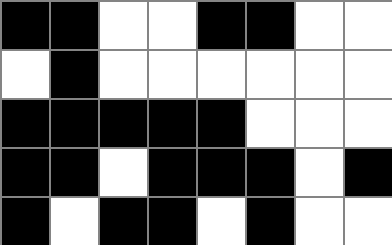[["black", "black", "white", "white", "black", "black", "white", "white"], ["white", "black", "white", "white", "white", "white", "white", "white"], ["black", "black", "black", "black", "black", "white", "white", "white"], ["black", "black", "white", "black", "black", "black", "white", "black"], ["black", "white", "black", "black", "white", "black", "white", "white"]]